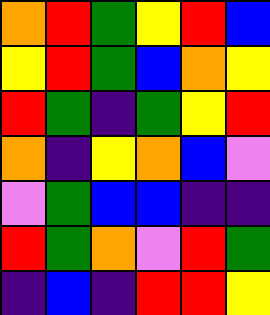[["orange", "red", "green", "yellow", "red", "blue"], ["yellow", "red", "green", "blue", "orange", "yellow"], ["red", "green", "indigo", "green", "yellow", "red"], ["orange", "indigo", "yellow", "orange", "blue", "violet"], ["violet", "green", "blue", "blue", "indigo", "indigo"], ["red", "green", "orange", "violet", "red", "green"], ["indigo", "blue", "indigo", "red", "red", "yellow"]]